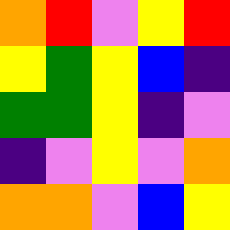[["orange", "red", "violet", "yellow", "red"], ["yellow", "green", "yellow", "blue", "indigo"], ["green", "green", "yellow", "indigo", "violet"], ["indigo", "violet", "yellow", "violet", "orange"], ["orange", "orange", "violet", "blue", "yellow"]]